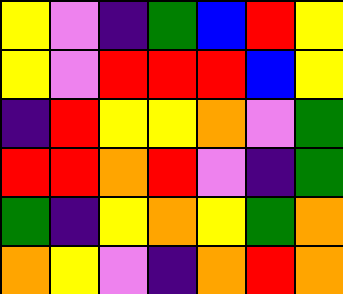[["yellow", "violet", "indigo", "green", "blue", "red", "yellow"], ["yellow", "violet", "red", "red", "red", "blue", "yellow"], ["indigo", "red", "yellow", "yellow", "orange", "violet", "green"], ["red", "red", "orange", "red", "violet", "indigo", "green"], ["green", "indigo", "yellow", "orange", "yellow", "green", "orange"], ["orange", "yellow", "violet", "indigo", "orange", "red", "orange"]]